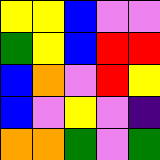[["yellow", "yellow", "blue", "violet", "violet"], ["green", "yellow", "blue", "red", "red"], ["blue", "orange", "violet", "red", "yellow"], ["blue", "violet", "yellow", "violet", "indigo"], ["orange", "orange", "green", "violet", "green"]]